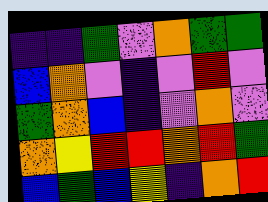[["indigo", "indigo", "green", "violet", "orange", "green", "green"], ["blue", "orange", "violet", "indigo", "violet", "red", "violet"], ["green", "orange", "blue", "indigo", "violet", "orange", "violet"], ["orange", "yellow", "red", "red", "orange", "red", "green"], ["blue", "green", "blue", "yellow", "indigo", "orange", "red"]]